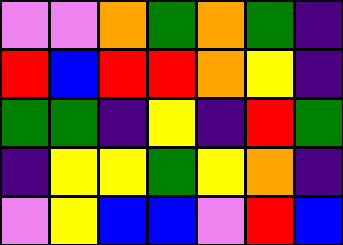[["violet", "violet", "orange", "green", "orange", "green", "indigo"], ["red", "blue", "red", "red", "orange", "yellow", "indigo"], ["green", "green", "indigo", "yellow", "indigo", "red", "green"], ["indigo", "yellow", "yellow", "green", "yellow", "orange", "indigo"], ["violet", "yellow", "blue", "blue", "violet", "red", "blue"]]